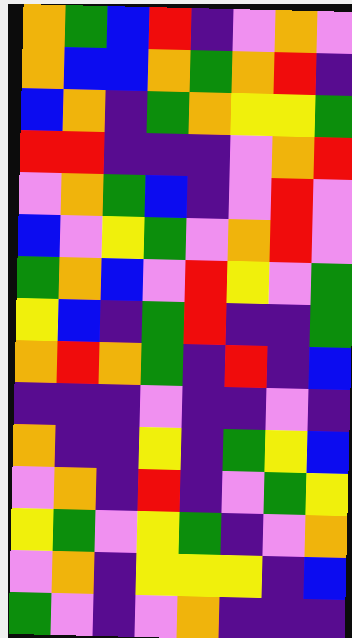[["orange", "green", "blue", "red", "indigo", "violet", "orange", "violet"], ["orange", "blue", "blue", "orange", "green", "orange", "red", "indigo"], ["blue", "orange", "indigo", "green", "orange", "yellow", "yellow", "green"], ["red", "red", "indigo", "indigo", "indigo", "violet", "orange", "red"], ["violet", "orange", "green", "blue", "indigo", "violet", "red", "violet"], ["blue", "violet", "yellow", "green", "violet", "orange", "red", "violet"], ["green", "orange", "blue", "violet", "red", "yellow", "violet", "green"], ["yellow", "blue", "indigo", "green", "red", "indigo", "indigo", "green"], ["orange", "red", "orange", "green", "indigo", "red", "indigo", "blue"], ["indigo", "indigo", "indigo", "violet", "indigo", "indigo", "violet", "indigo"], ["orange", "indigo", "indigo", "yellow", "indigo", "green", "yellow", "blue"], ["violet", "orange", "indigo", "red", "indigo", "violet", "green", "yellow"], ["yellow", "green", "violet", "yellow", "green", "indigo", "violet", "orange"], ["violet", "orange", "indigo", "yellow", "yellow", "yellow", "indigo", "blue"], ["green", "violet", "indigo", "violet", "orange", "indigo", "indigo", "indigo"]]